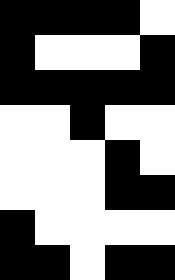[["black", "black", "black", "black", "white"], ["black", "white", "white", "white", "black"], ["black", "black", "black", "black", "black"], ["white", "white", "black", "white", "white"], ["white", "white", "white", "black", "white"], ["white", "white", "white", "black", "black"], ["black", "white", "white", "white", "white"], ["black", "black", "white", "black", "black"]]